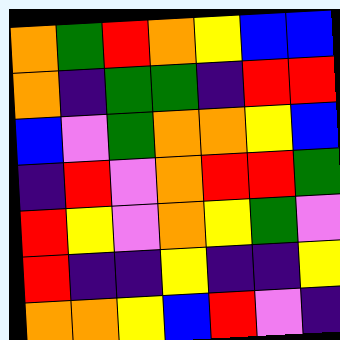[["orange", "green", "red", "orange", "yellow", "blue", "blue"], ["orange", "indigo", "green", "green", "indigo", "red", "red"], ["blue", "violet", "green", "orange", "orange", "yellow", "blue"], ["indigo", "red", "violet", "orange", "red", "red", "green"], ["red", "yellow", "violet", "orange", "yellow", "green", "violet"], ["red", "indigo", "indigo", "yellow", "indigo", "indigo", "yellow"], ["orange", "orange", "yellow", "blue", "red", "violet", "indigo"]]